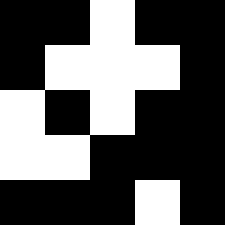[["black", "black", "white", "black", "black"], ["black", "white", "white", "white", "black"], ["white", "black", "white", "black", "black"], ["white", "white", "black", "black", "black"], ["black", "black", "black", "white", "black"]]